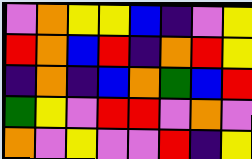[["violet", "orange", "yellow", "yellow", "blue", "indigo", "violet", "yellow"], ["red", "orange", "blue", "red", "indigo", "orange", "red", "yellow"], ["indigo", "orange", "indigo", "blue", "orange", "green", "blue", "red"], ["green", "yellow", "violet", "red", "red", "violet", "orange", "violet"], ["orange", "violet", "yellow", "violet", "violet", "red", "indigo", "yellow"]]